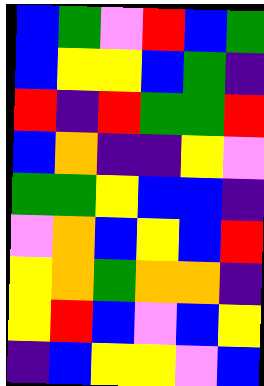[["blue", "green", "violet", "red", "blue", "green"], ["blue", "yellow", "yellow", "blue", "green", "indigo"], ["red", "indigo", "red", "green", "green", "red"], ["blue", "orange", "indigo", "indigo", "yellow", "violet"], ["green", "green", "yellow", "blue", "blue", "indigo"], ["violet", "orange", "blue", "yellow", "blue", "red"], ["yellow", "orange", "green", "orange", "orange", "indigo"], ["yellow", "red", "blue", "violet", "blue", "yellow"], ["indigo", "blue", "yellow", "yellow", "violet", "blue"]]